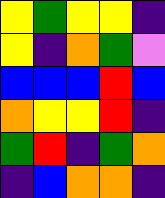[["yellow", "green", "yellow", "yellow", "indigo"], ["yellow", "indigo", "orange", "green", "violet"], ["blue", "blue", "blue", "red", "blue"], ["orange", "yellow", "yellow", "red", "indigo"], ["green", "red", "indigo", "green", "orange"], ["indigo", "blue", "orange", "orange", "indigo"]]